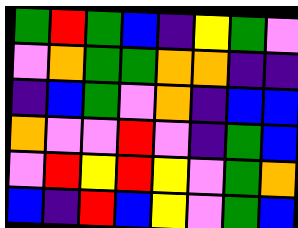[["green", "red", "green", "blue", "indigo", "yellow", "green", "violet"], ["violet", "orange", "green", "green", "orange", "orange", "indigo", "indigo"], ["indigo", "blue", "green", "violet", "orange", "indigo", "blue", "blue"], ["orange", "violet", "violet", "red", "violet", "indigo", "green", "blue"], ["violet", "red", "yellow", "red", "yellow", "violet", "green", "orange"], ["blue", "indigo", "red", "blue", "yellow", "violet", "green", "blue"]]